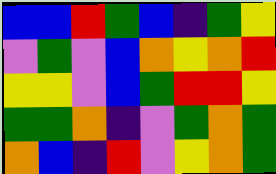[["blue", "blue", "red", "green", "blue", "indigo", "green", "yellow"], ["violet", "green", "violet", "blue", "orange", "yellow", "orange", "red"], ["yellow", "yellow", "violet", "blue", "green", "red", "red", "yellow"], ["green", "green", "orange", "indigo", "violet", "green", "orange", "green"], ["orange", "blue", "indigo", "red", "violet", "yellow", "orange", "green"]]